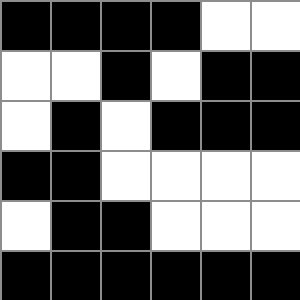[["black", "black", "black", "black", "white", "white"], ["white", "white", "black", "white", "black", "black"], ["white", "black", "white", "black", "black", "black"], ["black", "black", "white", "white", "white", "white"], ["white", "black", "black", "white", "white", "white"], ["black", "black", "black", "black", "black", "black"]]